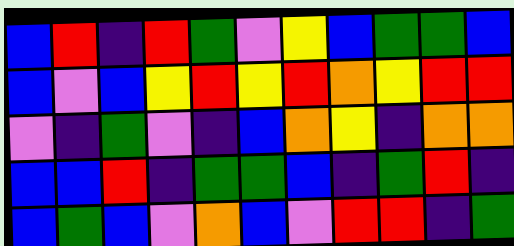[["blue", "red", "indigo", "red", "green", "violet", "yellow", "blue", "green", "green", "blue"], ["blue", "violet", "blue", "yellow", "red", "yellow", "red", "orange", "yellow", "red", "red"], ["violet", "indigo", "green", "violet", "indigo", "blue", "orange", "yellow", "indigo", "orange", "orange"], ["blue", "blue", "red", "indigo", "green", "green", "blue", "indigo", "green", "red", "indigo"], ["blue", "green", "blue", "violet", "orange", "blue", "violet", "red", "red", "indigo", "green"]]